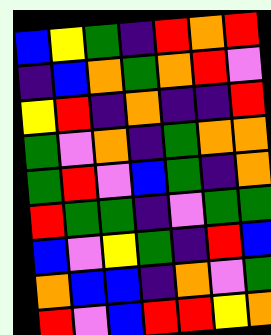[["blue", "yellow", "green", "indigo", "red", "orange", "red"], ["indigo", "blue", "orange", "green", "orange", "red", "violet"], ["yellow", "red", "indigo", "orange", "indigo", "indigo", "red"], ["green", "violet", "orange", "indigo", "green", "orange", "orange"], ["green", "red", "violet", "blue", "green", "indigo", "orange"], ["red", "green", "green", "indigo", "violet", "green", "green"], ["blue", "violet", "yellow", "green", "indigo", "red", "blue"], ["orange", "blue", "blue", "indigo", "orange", "violet", "green"], ["red", "violet", "blue", "red", "red", "yellow", "orange"]]